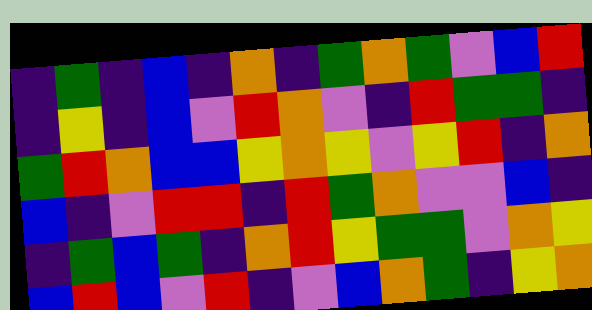[["indigo", "green", "indigo", "blue", "indigo", "orange", "indigo", "green", "orange", "green", "violet", "blue", "red"], ["indigo", "yellow", "indigo", "blue", "violet", "red", "orange", "violet", "indigo", "red", "green", "green", "indigo"], ["green", "red", "orange", "blue", "blue", "yellow", "orange", "yellow", "violet", "yellow", "red", "indigo", "orange"], ["blue", "indigo", "violet", "red", "red", "indigo", "red", "green", "orange", "violet", "violet", "blue", "indigo"], ["indigo", "green", "blue", "green", "indigo", "orange", "red", "yellow", "green", "green", "violet", "orange", "yellow"], ["blue", "red", "blue", "violet", "red", "indigo", "violet", "blue", "orange", "green", "indigo", "yellow", "orange"]]